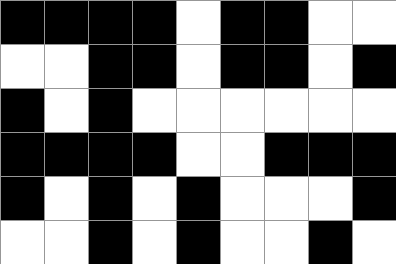[["black", "black", "black", "black", "white", "black", "black", "white", "white"], ["white", "white", "black", "black", "white", "black", "black", "white", "black"], ["black", "white", "black", "white", "white", "white", "white", "white", "white"], ["black", "black", "black", "black", "white", "white", "black", "black", "black"], ["black", "white", "black", "white", "black", "white", "white", "white", "black"], ["white", "white", "black", "white", "black", "white", "white", "black", "white"]]